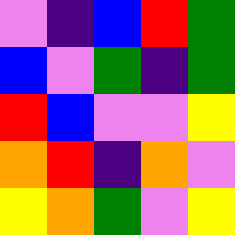[["violet", "indigo", "blue", "red", "green"], ["blue", "violet", "green", "indigo", "green"], ["red", "blue", "violet", "violet", "yellow"], ["orange", "red", "indigo", "orange", "violet"], ["yellow", "orange", "green", "violet", "yellow"]]